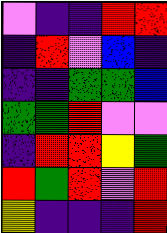[["violet", "indigo", "indigo", "red", "red"], ["indigo", "red", "violet", "blue", "indigo"], ["indigo", "indigo", "green", "green", "blue"], ["green", "green", "red", "violet", "violet"], ["indigo", "red", "red", "yellow", "green"], ["red", "green", "red", "violet", "red"], ["yellow", "indigo", "indigo", "indigo", "red"]]